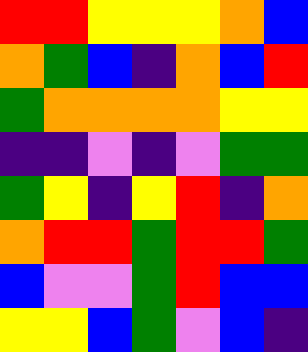[["red", "red", "yellow", "yellow", "yellow", "orange", "blue"], ["orange", "green", "blue", "indigo", "orange", "blue", "red"], ["green", "orange", "orange", "orange", "orange", "yellow", "yellow"], ["indigo", "indigo", "violet", "indigo", "violet", "green", "green"], ["green", "yellow", "indigo", "yellow", "red", "indigo", "orange"], ["orange", "red", "red", "green", "red", "red", "green"], ["blue", "violet", "violet", "green", "red", "blue", "blue"], ["yellow", "yellow", "blue", "green", "violet", "blue", "indigo"]]